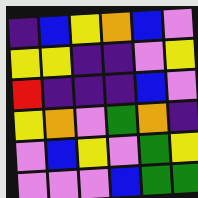[["indigo", "blue", "yellow", "orange", "blue", "violet"], ["yellow", "yellow", "indigo", "indigo", "violet", "yellow"], ["red", "indigo", "indigo", "indigo", "blue", "violet"], ["yellow", "orange", "violet", "green", "orange", "indigo"], ["violet", "blue", "yellow", "violet", "green", "yellow"], ["violet", "violet", "violet", "blue", "green", "green"]]